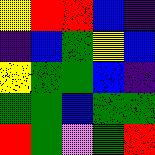[["yellow", "red", "red", "blue", "indigo"], ["indigo", "blue", "green", "yellow", "blue"], ["yellow", "green", "green", "blue", "indigo"], ["green", "green", "blue", "green", "green"], ["red", "green", "violet", "green", "red"]]